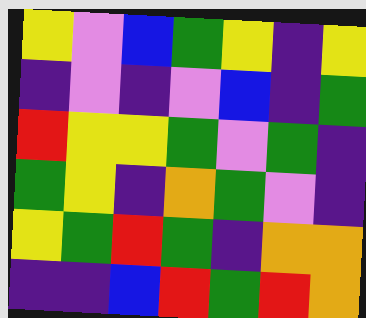[["yellow", "violet", "blue", "green", "yellow", "indigo", "yellow"], ["indigo", "violet", "indigo", "violet", "blue", "indigo", "green"], ["red", "yellow", "yellow", "green", "violet", "green", "indigo"], ["green", "yellow", "indigo", "orange", "green", "violet", "indigo"], ["yellow", "green", "red", "green", "indigo", "orange", "orange"], ["indigo", "indigo", "blue", "red", "green", "red", "orange"]]